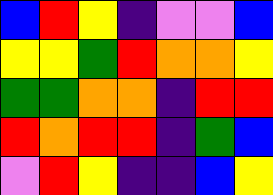[["blue", "red", "yellow", "indigo", "violet", "violet", "blue"], ["yellow", "yellow", "green", "red", "orange", "orange", "yellow"], ["green", "green", "orange", "orange", "indigo", "red", "red"], ["red", "orange", "red", "red", "indigo", "green", "blue"], ["violet", "red", "yellow", "indigo", "indigo", "blue", "yellow"]]